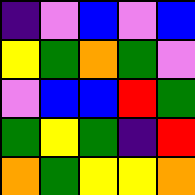[["indigo", "violet", "blue", "violet", "blue"], ["yellow", "green", "orange", "green", "violet"], ["violet", "blue", "blue", "red", "green"], ["green", "yellow", "green", "indigo", "red"], ["orange", "green", "yellow", "yellow", "orange"]]